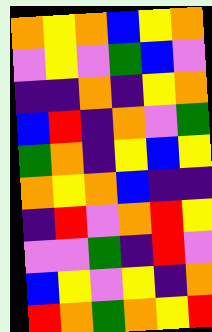[["orange", "yellow", "orange", "blue", "yellow", "orange"], ["violet", "yellow", "violet", "green", "blue", "violet"], ["indigo", "indigo", "orange", "indigo", "yellow", "orange"], ["blue", "red", "indigo", "orange", "violet", "green"], ["green", "orange", "indigo", "yellow", "blue", "yellow"], ["orange", "yellow", "orange", "blue", "indigo", "indigo"], ["indigo", "red", "violet", "orange", "red", "yellow"], ["violet", "violet", "green", "indigo", "red", "violet"], ["blue", "yellow", "violet", "yellow", "indigo", "orange"], ["red", "orange", "green", "orange", "yellow", "red"]]